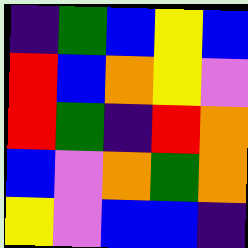[["indigo", "green", "blue", "yellow", "blue"], ["red", "blue", "orange", "yellow", "violet"], ["red", "green", "indigo", "red", "orange"], ["blue", "violet", "orange", "green", "orange"], ["yellow", "violet", "blue", "blue", "indigo"]]